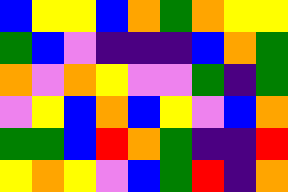[["blue", "yellow", "yellow", "blue", "orange", "green", "orange", "yellow", "yellow"], ["green", "blue", "violet", "indigo", "indigo", "indigo", "blue", "orange", "green"], ["orange", "violet", "orange", "yellow", "violet", "violet", "green", "indigo", "green"], ["violet", "yellow", "blue", "orange", "blue", "yellow", "violet", "blue", "orange"], ["green", "green", "blue", "red", "orange", "green", "indigo", "indigo", "red"], ["yellow", "orange", "yellow", "violet", "blue", "green", "red", "indigo", "orange"]]